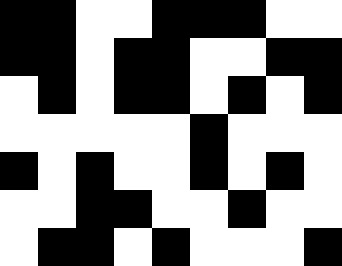[["black", "black", "white", "white", "black", "black", "black", "white", "white"], ["black", "black", "white", "black", "black", "white", "white", "black", "black"], ["white", "black", "white", "black", "black", "white", "black", "white", "black"], ["white", "white", "white", "white", "white", "black", "white", "white", "white"], ["black", "white", "black", "white", "white", "black", "white", "black", "white"], ["white", "white", "black", "black", "white", "white", "black", "white", "white"], ["white", "black", "black", "white", "black", "white", "white", "white", "black"]]